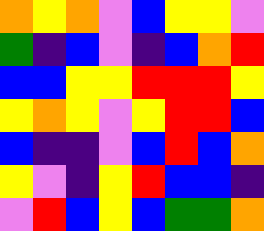[["orange", "yellow", "orange", "violet", "blue", "yellow", "yellow", "violet"], ["green", "indigo", "blue", "violet", "indigo", "blue", "orange", "red"], ["blue", "blue", "yellow", "yellow", "red", "red", "red", "yellow"], ["yellow", "orange", "yellow", "violet", "yellow", "red", "red", "blue"], ["blue", "indigo", "indigo", "violet", "blue", "red", "blue", "orange"], ["yellow", "violet", "indigo", "yellow", "red", "blue", "blue", "indigo"], ["violet", "red", "blue", "yellow", "blue", "green", "green", "orange"]]